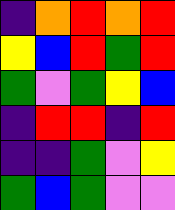[["indigo", "orange", "red", "orange", "red"], ["yellow", "blue", "red", "green", "red"], ["green", "violet", "green", "yellow", "blue"], ["indigo", "red", "red", "indigo", "red"], ["indigo", "indigo", "green", "violet", "yellow"], ["green", "blue", "green", "violet", "violet"]]